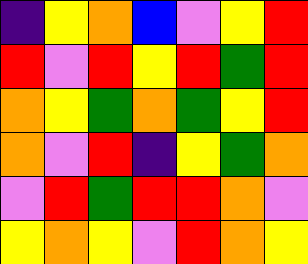[["indigo", "yellow", "orange", "blue", "violet", "yellow", "red"], ["red", "violet", "red", "yellow", "red", "green", "red"], ["orange", "yellow", "green", "orange", "green", "yellow", "red"], ["orange", "violet", "red", "indigo", "yellow", "green", "orange"], ["violet", "red", "green", "red", "red", "orange", "violet"], ["yellow", "orange", "yellow", "violet", "red", "orange", "yellow"]]